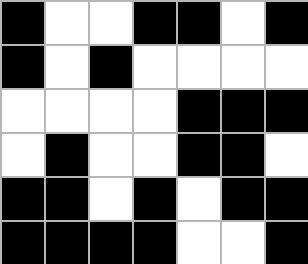[["black", "white", "white", "black", "black", "white", "black"], ["black", "white", "black", "white", "white", "white", "white"], ["white", "white", "white", "white", "black", "black", "black"], ["white", "black", "white", "white", "black", "black", "white"], ["black", "black", "white", "black", "white", "black", "black"], ["black", "black", "black", "black", "white", "white", "black"]]